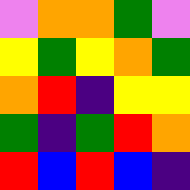[["violet", "orange", "orange", "green", "violet"], ["yellow", "green", "yellow", "orange", "green"], ["orange", "red", "indigo", "yellow", "yellow"], ["green", "indigo", "green", "red", "orange"], ["red", "blue", "red", "blue", "indigo"]]